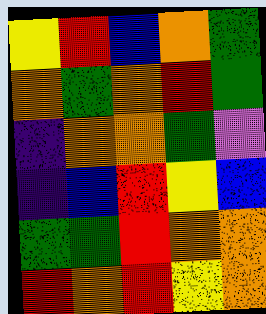[["yellow", "red", "blue", "orange", "green"], ["orange", "green", "orange", "red", "green"], ["indigo", "orange", "orange", "green", "violet"], ["indigo", "blue", "red", "yellow", "blue"], ["green", "green", "red", "orange", "orange"], ["red", "orange", "red", "yellow", "orange"]]